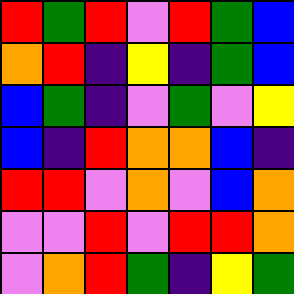[["red", "green", "red", "violet", "red", "green", "blue"], ["orange", "red", "indigo", "yellow", "indigo", "green", "blue"], ["blue", "green", "indigo", "violet", "green", "violet", "yellow"], ["blue", "indigo", "red", "orange", "orange", "blue", "indigo"], ["red", "red", "violet", "orange", "violet", "blue", "orange"], ["violet", "violet", "red", "violet", "red", "red", "orange"], ["violet", "orange", "red", "green", "indigo", "yellow", "green"]]